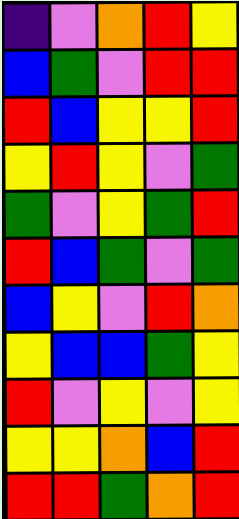[["indigo", "violet", "orange", "red", "yellow"], ["blue", "green", "violet", "red", "red"], ["red", "blue", "yellow", "yellow", "red"], ["yellow", "red", "yellow", "violet", "green"], ["green", "violet", "yellow", "green", "red"], ["red", "blue", "green", "violet", "green"], ["blue", "yellow", "violet", "red", "orange"], ["yellow", "blue", "blue", "green", "yellow"], ["red", "violet", "yellow", "violet", "yellow"], ["yellow", "yellow", "orange", "blue", "red"], ["red", "red", "green", "orange", "red"]]